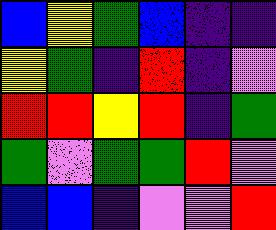[["blue", "yellow", "green", "blue", "indigo", "indigo"], ["yellow", "green", "indigo", "red", "indigo", "violet"], ["red", "red", "yellow", "red", "indigo", "green"], ["green", "violet", "green", "green", "red", "violet"], ["blue", "blue", "indigo", "violet", "violet", "red"]]